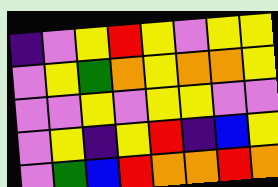[["indigo", "violet", "yellow", "red", "yellow", "violet", "yellow", "yellow"], ["violet", "yellow", "green", "orange", "yellow", "orange", "orange", "yellow"], ["violet", "violet", "yellow", "violet", "yellow", "yellow", "violet", "violet"], ["violet", "yellow", "indigo", "yellow", "red", "indigo", "blue", "yellow"], ["violet", "green", "blue", "red", "orange", "orange", "red", "orange"]]